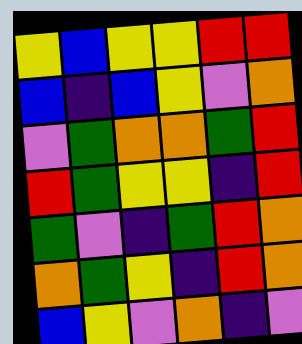[["yellow", "blue", "yellow", "yellow", "red", "red"], ["blue", "indigo", "blue", "yellow", "violet", "orange"], ["violet", "green", "orange", "orange", "green", "red"], ["red", "green", "yellow", "yellow", "indigo", "red"], ["green", "violet", "indigo", "green", "red", "orange"], ["orange", "green", "yellow", "indigo", "red", "orange"], ["blue", "yellow", "violet", "orange", "indigo", "violet"]]